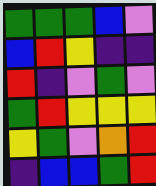[["green", "green", "green", "blue", "violet"], ["blue", "red", "yellow", "indigo", "indigo"], ["red", "indigo", "violet", "green", "violet"], ["green", "red", "yellow", "yellow", "yellow"], ["yellow", "green", "violet", "orange", "red"], ["indigo", "blue", "blue", "green", "red"]]